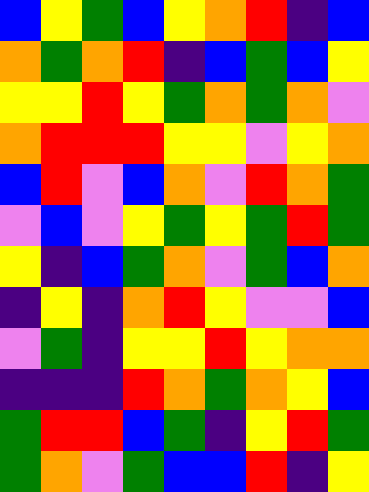[["blue", "yellow", "green", "blue", "yellow", "orange", "red", "indigo", "blue"], ["orange", "green", "orange", "red", "indigo", "blue", "green", "blue", "yellow"], ["yellow", "yellow", "red", "yellow", "green", "orange", "green", "orange", "violet"], ["orange", "red", "red", "red", "yellow", "yellow", "violet", "yellow", "orange"], ["blue", "red", "violet", "blue", "orange", "violet", "red", "orange", "green"], ["violet", "blue", "violet", "yellow", "green", "yellow", "green", "red", "green"], ["yellow", "indigo", "blue", "green", "orange", "violet", "green", "blue", "orange"], ["indigo", "yellow", "indigo", "orange", "red", "yellow", "violet", "violet", "blue"], ["violet", "green", "indigo", "yellow", "yellow", "red", "yellow", "orange", "orange"], ["indigo", "indigo", "indigo", "red", "orange", "green", "orange", "yellow", "blue"], ["green", "red", "red", "blue", "green", "indigo", "yellow", "red", "green"], ["green", "orange", "violet", "green", "blue", "blue", "red", "indigo", "yellow"]]